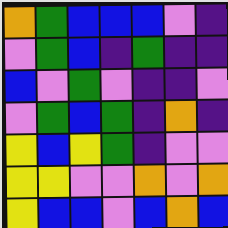[["orange", "green", "blue", "blue", "blue", "violet", "indigo"], ["violet", "green", "blue", "indigo", "green", "indigo", "indigo"], ["blue", "violet", "green", "violet", "indigo", "indigo", "violet"], ["violet", "green", "blue", "green", "indigo", "orange", "indigo"], ["yellow", "blue", "yellow", "green", "indigo", "violet", "violet"], ["yellow", "yellow", "violet", "violet", "orange", "violet", "orange"], ["yellow", "blue", "blue", "violet", "blue", "orange", "blue"]]